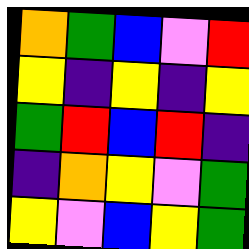[["orange", "green", "blue", "violet", "red"], ["yellow", "indigo", "yellow", "indigo", "yellow"], ["green", "red", "blue", "red", "indigo"], ["indigo", "orange", "yellow", "violet", "green"], ["yellow", "violet", "blue", "yellow", "green"]]